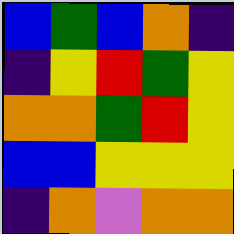[["blue", "green", "blue", "orange", "indigo"], ["indigo", "yellow", "red", "green", "yellow"], ["orange", "orange", "green", "red", "yellow"], ["blue", "blue", "yellow", "yellow", "yellow"], ["indigo", "orange", "violet", "orange", "orange"]]